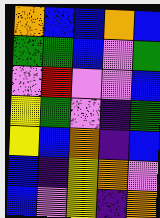[["orange", "blue", "blue", "orange", "blue"], ["green", "green", "blue", "violet", "green"], ["violet", "red", "violet", "violet", "blue"], ["yellow", "green", "violet", "indigo", "green"], ["yellow", "blue", "orange", "indigo", "blue"], ["blue", "indigo", "yellow", "orange", "violet"], ["blue", "violet", "yellow", "indigo", "orange"]]